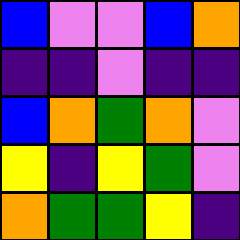[["blue", "violet", "violet", "blue", "orange"], ["indigo", "indigo", "violet", "indigo", "indigo"], ["blue", "orange", "green", "orange", "violet"], ["yellow", "indigo", "yellow", "green", "violet"], ["orange", "green", "green", "yellow", "indigo"]]